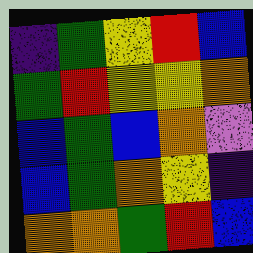[["indigo", "green", "yellow", "red", "blue"], ["green", "red", "yellow", "yellow", "orange"], ["blue", "green", "blue", "orange", "violet"], ["blue", "green", "orange", "yellow", "indigo"], ["orange", "orange", "green", "red", "blue"]]